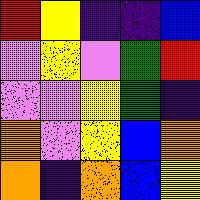[["red", "yellow", "indigo", "indigo", "blue"], ["violet", "yellow", "violet", "green", "red"], ["violet", "violet", "yellow", "green", "indigo"], ["orange", "violet", "yellow", "blue", "orange"], ["orange", "indigo", "orange", "blue", "yellow"]]